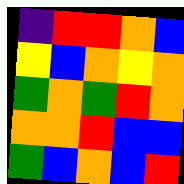[["indigo", "red", "red", "orange", "blue"], ["yellow", "blue", "orange", "yellow", "orange"], ["green", "orange", "green", "red", "orange"], ["orange", "orange", "red", "blue", "blue"], ["green", "blue", "orange", "blue", "red"]]